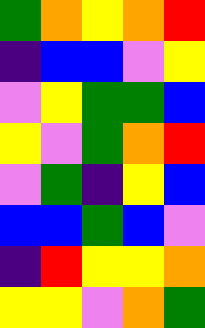[["green", "orange", "yellow", "orange", "red"], ["indigo", "blue", "blue", "violet", "yellow"], ["violet", "yellow", "green", "green", "blue"], ["yellow", "violet", "green", "orange", "red"], ["violet", "green", "indigo", "yellow", "blue"], ["blue", "blue", "green", "blue", "violet"], ["indigo", "red", "yellow", "yellow", "orange"], ["yellow", "yellow", "violet", "orange", "green"]]